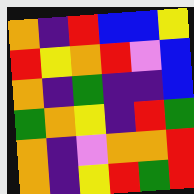[["orange", "indigo", "red", "blue", "blue", "yellow"], ["red", "yellow", "orange", "red", "violet", "blue"], ["orange", "indigo", "green", "indigo", "indigo", "blue"], ["green", "orange", "yellow", "indigo", "red", "green"], ["orange", "indigo", "violet", "orange", "orange", "red"], ["orange", "indigo", "yellow", "red", "green", "red"]]